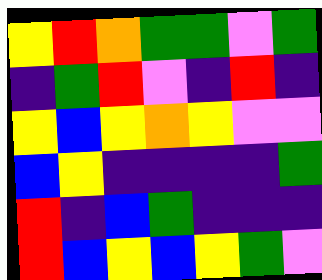[["yellow", "red", "orange", "green", "green", "violet", "green"], ["indigo", "green", "red", "violet", "indigo", "red", "indigo"], ["yellow", "blue", "yellow", "orange", "yellow", "violet", "violet"], ["blue", "yellow", "indigo", "indigo", "indigo", "indigo", "green"], ["red", "indigo", "blue", "green", "indigo", "indigo", "indigo"], ["red", "blue", "yellow", "blue", "yellow", "green", "violet"]]